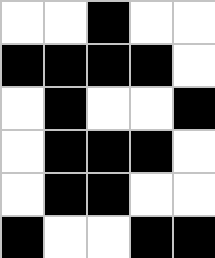[["white", "white", "black", "white", "white"], ["black", "black", "black", "black", "white"], ["white", "black", "white", "white", "black"], ["white", "black", "black", "black", "white"], ["white", "black", "black", "white", "white"], ["black", "white", "white", "black", "black"]]